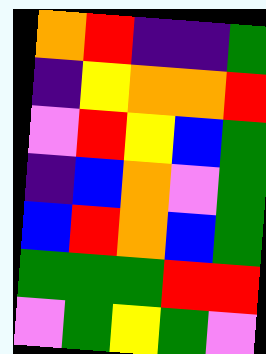[["orange", "red", "indigo", "indigo", "green"], ["indigo", "yellow", "orange", "orange", "red"], ["violet", "red", "yellow", "blue", "green"], ["indigo", "blue", "orange", "violet", "green"], ["blue", "red", "orange", "blue", "green"], ["green", "green", "green", "red", "red"], ["violet", "green", "yellow", "green", "violet"]]